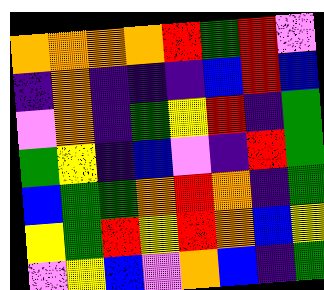[["orange", "orange", "orange", "orange", "red", "green", "red", "violet"], ["indigo", "orange", "indigo", "indigo", "indigo", "blue", "red", "blue"], ["violet", "orange", "indigo", "green", "yellow", "red", "indigo", "green"], ["green", "yellow", "indigo", "blue", "violet", "indigo", "red", "green"], ["blue", "green", "green", "orange", "red", "orange", "indigo", "green"], ["yellow", "green", "red", "yellow", "red", "orange", "blue", "yellow"], ["violet", "yellow", "blue", "violet", "orange", "blue", "indigo", "green"]]